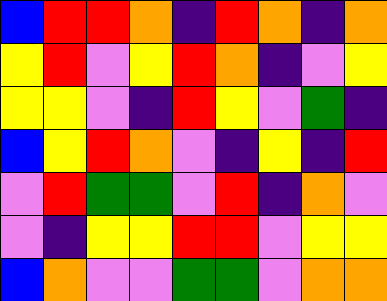[["blue", "red", "red", "orange", "indigo", "red", "orange", "indigo", "orange"], ["yellow", "red", "violet", "yellow", "red", "orange", "indigo", "violet", "yellow"], ["yellow", "yellow", "violet", "indigo", "red", "yellow", "violet", "green", "indigo"], ["blue", "yellow", "red", "orange", "violet", "indigo", "yellow", "indigo", "red"], ["violet", "red", "green", "green", "violet", "red", "indigo", "orange", "violet"], ["violet", "indigo", "yellow", "yellow", "red", "red", "violet", "yellow", "yellow"], ["blue", "orange", "violet", "violet", "green", "green", "violet", "orange", "orange"]]